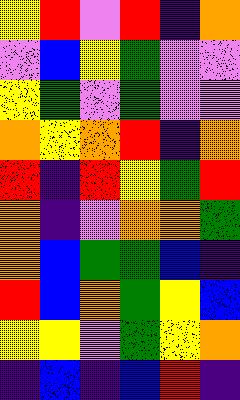[["yellow", "red", "violet", "red", "indigo", "orange"], ["violet", "blue", "yellow", "green", "violet", "violet"], ["yellow", "green", "violet", "green", "violet", "violet"], ["orange", "yellow", "orange", "red", "indigo", "orange"], ["red", "indigo", "red", "yellow", "green", "red"], ["orange", "indigo", "violet", "orange", "orange", "green"], ["orange", "blue", "green", "green", "blue", "indigo"], ["red", "blue", "orange", "green", "yellow", "blue"], ["yellow", "yellow", "violet", "green", "yellow", "orange"], ["indigo", "blue", "indigo", "blue", "red", "indigo"]]